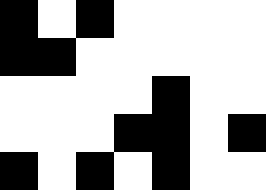[["black", "white", "black", "white", "white", "white", "white"], ["black", "black", "white", "white", "white", "white", "white"], ["white", "white", "white", "white", "black", "white", "white"], ["white", "white", "white", "black", "black", "white", "black"], ["black", "white", "black", "white", "black", "white", "white"]]